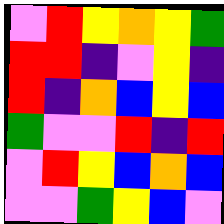[["violet", "red", "yellow", "orange", "yellow", "green"], ["red", "red", "indigo", "violet", "yellow", "indigo"], ["red", "indigo", "orange", "blue", "yellow", "blue"], ["green", "violet", "violet", "red", "indigo", "red"], ["violet", "red", "yellow", "blue", "orange", "blue"], ["violet", "violet", "green", "yellow", "blue", "violet"]]